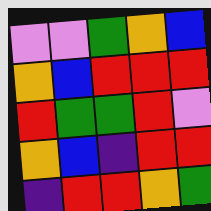[["violet", "violet", "green", "orange", "blue"], ["orange", "blue", "red", "red", "red"], ["red", "green", "green", "red", "violet"], ["orange", "blue", "indigo", "red", "red"], ["indigo", "red", "red", "orange", "green"]]